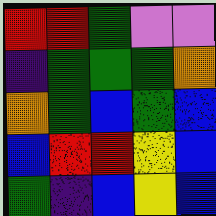[["red", "red", "green", "violet", "violet"], ["indigo", "green", "green", "green", "orange"], ["orange", "green", "blue", "green", "blue"], ["blue", "red", "red", "yellow", "blue"], ["green", "indigo", "blue", "yellow", "blue"]]